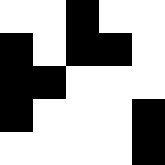[["white", "white", "black", "white", "white"], ["black", "white", "black", "black", "white"], ["black", "black", "white", "white", "white"], ["black", "white", "white", "white", "black"], ["white", "white", "white", "white", "black"]]